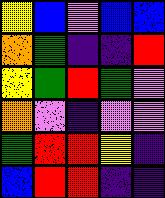[["yellow", "blue", "violet", "blue", "blue"], ["orange", "green", "indigo", "indigo", "red"], ["yellow", "green", "red", "green", "violet"], ["orange", "violet", "indigo", "violet", "violet"], ["green", "red", "red", "yellow", "indigo"], ["blue", "red", "red", "indigo", "indigo"]]